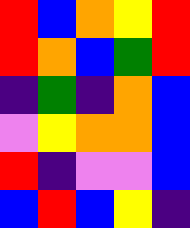[["red", "blue", "orange", "yellow", "red"], ["red", "orange", "blue", "green", "red"], ["indigo", "green", "indigo", "orange", "blue"], ["violet", "yellow", "orange", "orange", "blue"], ["red", "indigo", "violet", "violet", "blue"], ["blue", "red", "blue", "yellow", "indigo"]]